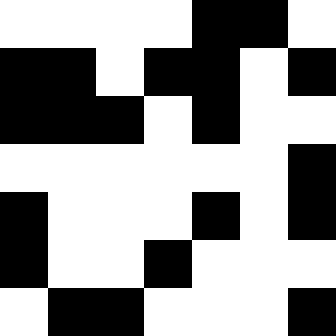[["white", "white", "white", "white", "black", "black", "white"], ["black", "black", "white", "black", "black", "white", "black"], ["black", "black", "black", "white", "black", "white", "white"], ["white", "white", "white", "white", "white", "white", "black"], ["black", "white", "white", "white", "black", "white", "black"], ["black", "white", "white", "black", "white", "white", "white"], ["white", "black", "black", "white", "white", "white", "black"]]